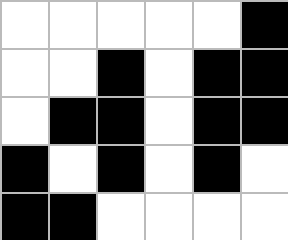[["white", "white", "white", "white", "white", "black"], ["white", "white", "black", "white", "black", "black"], ["white", "black", "black", "white", "black", "black"], ["black", "white", "black", "white", "black", "white"], ["black", "black", "white", "white", "white", "white"]]